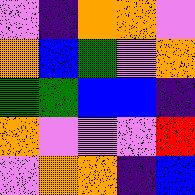[["violet", "indigo", "orange", "orange", "violet"], ["orange", "blue", "green", "violet", "orange"], ["green", "green", "blue", "blue", "indigo"], ["orange", "violet", "violet", "violet", "red"], ["violet", "orange", "orange", "indigo", "blue"]]